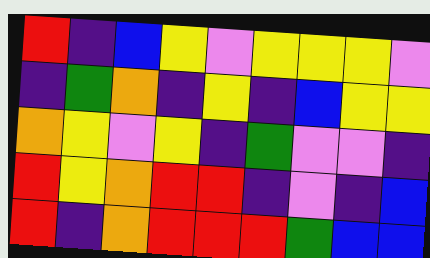[["red", "indigo", "blue", "yellow", "violet", "yellow", "yellow", "yellow", "violet"], ["indigo", "green", "orange", "indigo", "yellow", "indigo", "blue", "yellow", "yellow"], ["orange", "yellow", "violet", "yellow", "indigo", "green", "violet", "violet", "indigo"], ["red", "yellow", "orange", "red", "red", "indigo", "violet", "indigo", "blue"], ["red", "indigo", "orange", "red", "red", "red", "green", "blue", "blue"]]